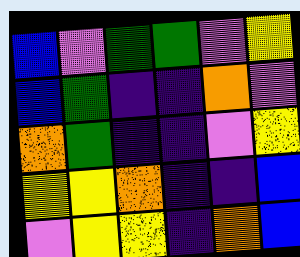[["blue", "violet", "green", "green", "violet", "yellow"], ["blue", "green", "indigo", "indigo", "orange", "violet"], ["orange", "green", "indigo", "indigo", "violet", "yellow"], ["yellow", "yellow", "orange", "indigo", "indigo", "blue"], ["violet", "yellow", "yellow", "indigo", "orange", "blue"]]